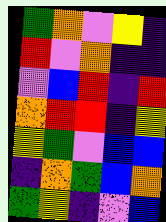[["green", "orange", "violet", "yellow", "indigo"], ["red", "violet", "orange", "indigo", "indigo"], ["violet", "blue", "red", "indigo", "red"], ["orange", "red", "red", "indigo", "yellow"], ["yellow", "green", "violet", "blue", "blue"], ["indigo", "orange", "green", "blue", "orange"], ["green", "yellow", "indigo", "violet", "blue"]]